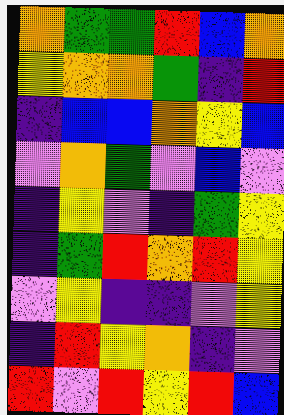[["orange", "green", "green", "red", "blue", "orange"], ["yellow", "orange", "orange", "green", "indigo", "red"], ["indigo", "blue", "blue", "orange", "yellow", "blue"], ["violet", "orange", "green", "violet", "blue", "violet"], ["indigo", "yellow", "violet", "indigo", "green", "yellow"], ["indigo", "green", "red", "orange", "red", "yellow"], ["violet", "yellow", "indigo", "indigo", "violet", "yellow"], ["indigo", "red", "yellow", "orange", "indigo", "violet"], ["red", "violet", "red", "yellow", "red", "blue"]]